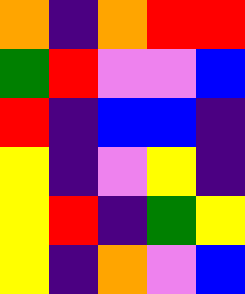[["orange", "indigo", "orange", "red", "red"], ["green", "red", "violet", "violet", "blue"], ["red", "indigo", "blue", "blue", "indigo"], ["yellow", "indigo", "violet", "yellow", "indigo"], ["yellow", "red", "indigo", "green", "yellow"], ["yellow", "indigo", "orange", "violet", "blue"]]